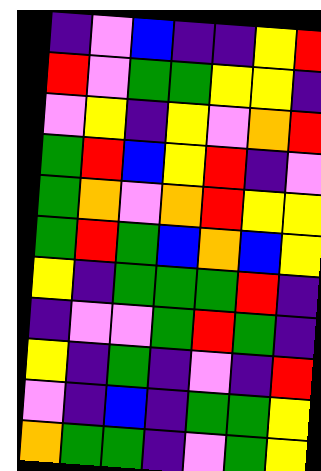[["indigo", "violet", "blue", "indigo", "indigo", "yellow", "red"], ["red", "violet", "green", "green", "yellow", "yellow", "indigo"], ["violet", "yellow", "indigo", "yellow", "violet", "orange", "red"], ["green", "red", "blue", "yellow", "red", "indigo", "violet"], ["green", "orange", "violet", "orange", "red", "yellow", "yellow"], ["green", "red", "green", "blue", "orange", "blue", "yellow"], ["yellow", "indigo", "green", "green", "green", "red", "indigo"], ["indigo", "violet", "violet", "green", "red", "green", "indigo"], ["yellow", "indigo", "green", "indigo", "violet", "indigo", "red"], ["violet", "indigo", "blue", "indigo", "green", "green", "yellow"], ["orange", "green", "green", "indigo", "violet", "green", "yellow"]]